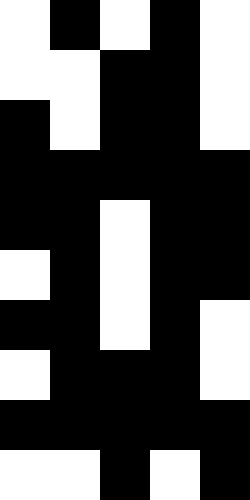[["white", "black", "white", "black", "white"], ["white", "white", "black", "black", "white"], ["black", "white", "black", "black", "white"], ["black", "black", "black", "black", "black"], ["black", "black", "white", "black", "black"], ["white", "black", "white", "black", "black"], ["black", "black", "white", "black", "white"], ["white", "black", "black", "black", "white"], ["black", "black", "black", "black", "black"], ["white", "white", "black", "white", "black"]]